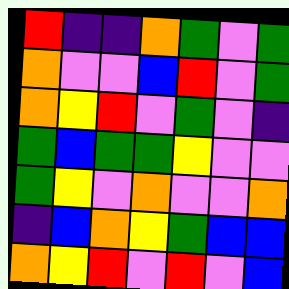[["red", "indigo", "indigo", "orange", "green", "violet", "green"], ["orange", "violet", "violet", "blue", "red", "violet", "green"], ["orange", "yellow", "red", "violet", "green", "violet", "indigo"], ["green", "blue", "green", "green", "yellow", "violet", "violet"], ["green", "yellow", "violet", "orange", "violet", "violet", "orange"], ["indigo", "blue", "orange", "yellow", "green", "blue", "blue"], ["orange", "yellow", "red", "violet", "red", "violet", "blue"]]